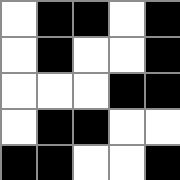[["white", "black", "black", "white", "black"], ["white", "black", "white", "white", "black"], ["white", "white", "white", "black", "black"], ["white", "black", "black", "white", "white"], ["black", "black", "white", "white", "black"]]